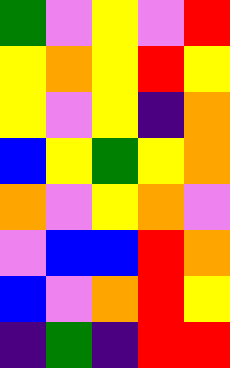[["green", "violet", "yellow", "violet", "red"], ["yellow", "orange", "yellow", "red", "yellow"], ["yellow", "violet", "yellow", "indigo", "orange"], ["blue", "yellow", "green", "yellow", "orange"], ["orange", "violet", "yellow", "orange", "violet"], ["violet", "blue", "blue", "red", "orange"], ["blue", "violet", "orange", "red", "yellow"], ["indigo", "green", "indigo", "red", "red"]]